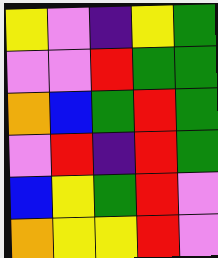[["yellow", "violet", "indigo", "yellow", "green"], ["violet", "violet", "red", "green", "green"], ["orange", "blue", "green", "red", "green"], ["violet", "red", "indigo", "red", "green"], ["blue", "yellow", "green", "red", "violet"], ["orange", "yellow", "yellow", "red", "violet"]]